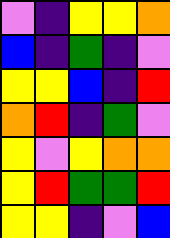[["violet", "indigo", "yellow", "yellow", "orange"], ["blue", "indigo", "green", "indigo", "violet"], ["yellow", "yellow", "blue", "indigo", "red"], ["orange", "red", "indigo", "green", "violet"], ["yellow", "violet", "yellow", "orange", "orange"], ["yellow", "red", "green", "green", "red"], ["yellow", "yellow", "indigo", "violet", "blue"]]